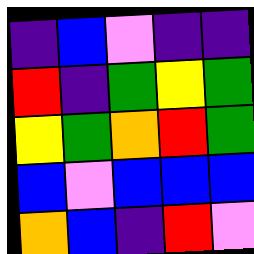[["indigo", "blue", "violet", "indigo", "indigo"], ["red", "indigo", "green", "yellow", "green"], ["yellow", "green", "orange", "red", "green"], ["blue", "violet", "blue", "blue", "blue"], ["orange", "blue", "indigo", "red", "violet"]]